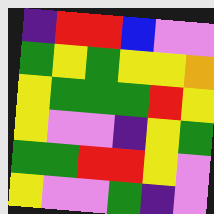[["indigo", "red", "red", "blue", "violet", "violet"], ["green", "yellow", "green", "yellow", "yellow", "orange"], ["yellow", "green", "green", "green", "red", "yellow"], ["yellow", "violet", "violet", "indigo", "yellow", "green"], ["green", "green", "red", "red", "yellow", "violet"], ["yellow", "violet", "violet", "green", "indigo", "violet"]]